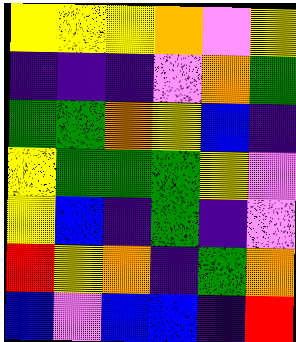[["yellow", "yellow", "yellow", "orange", "violet", "yellow"], ["indigo", "indigo", "indigo", "violet", "orange", "green"], ["green", "green", "orange", "yellow", "blue", "indigo"], ["yellow", "green", "green", "green", "yellow", "violet"], ["yellow", "blue", "indigo", "green", "indigo", "violet"], ["red", "yellow", "orange", "indigo", "green", "orange"], ["blue", "violet", "blue", "blue", "indigo", "red"]]